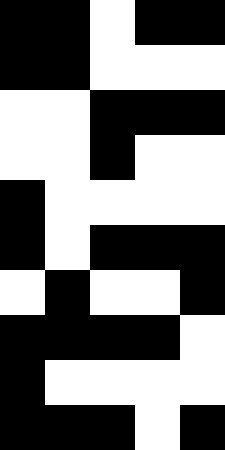[["black", "black", "white", "black", "black"], ["black", "black", "white", "white", "white"], ["white", "white", "black", "black", "black"], ["white", "white", "black", "white", "white"], ["black", "white", "white", "white", "white"], ["black", "white", "black", "black", "black"], ["white", "black", "white", "white", "black"], ["black", "black", "black", "black", "white"], ["black", "white", "white", "white", "white"], ["black", "black", "black", "white", "black"]]